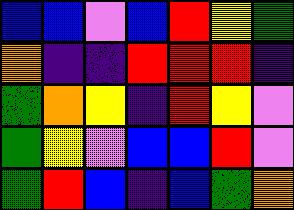[["blue", "blue", "violet", "blue", "red", "yellow", "green"], ["orange", "indigo", "indigo", "red", "red", "red", "indigo"], ["green", "orange", "yellow", "indigo", "red", "yellow", "violet"], ["green", "yellow", "violet", "blue", "blue", "red", "violet"], ["green", "red", "blue", "indigo", "blue", "green", "orange"]]